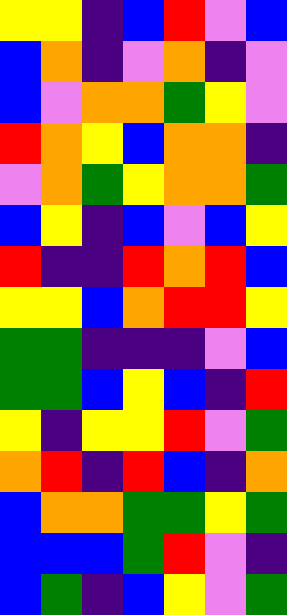[["yellow", "yellow", "indigo", "blue", "red", "violet", "blue"], ["blue", "orange", "indigo", "violet", "orange", "indigo", "violet"], ["blue", "violet", "orange", "orange", "green", "yellow", "violet"], ["red", "orange", "yellow", "blue", "orange", "orange", "indigo"], ["violet", "orange", "green", "yellow", "orange", "orange", "green"], ["blue", "yellow", "indigo", "blue", "violet", "blue", "yellow"], ["red", "indigo", "indigo", "red", "orange", "red", "blue"], ["yellow", "yellow", "blue", "orange", "red", "red", "yellow"], ["green", "green", "indigo", "indigo", "indigo", "violet", "blue"], ["green", "green", "blue", "yellow", "blue", "indigo", "red"], ["yellow", "indigo", "yellow", "yellow", "red", "violet", "green"], ["orange", "red", "indigo", "red", "blue", "indigo", "orange"], ["blue", "orange", "orange", "green", "green", "yellow", "green"], ["blue", "blue", "blue", "green", "red", "violet", "indigo"], ["blue", "green", "indigo", "blue", "yellow", "violet", "green"]]